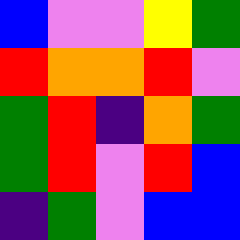[["blue", "violet", "violet", "yellow", "green"], ["red", "orange", "orange", "red", "violet"], ["green", "red", "indigo", "orange", "green"], ["green", "red", "violet", "red", "blue"], ["indigo", "green", "violet", "blue", "blue"]]